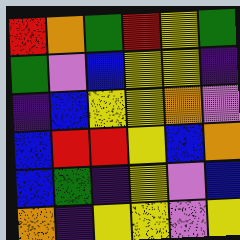[["red", "orange", "green", "red", "yellow", "green"], ["green", "violet", "blue", "yellow", "yellow", "indigo"], ["indigo", "blue", "yellow", "yellow", "orange", "violet"], ["blue", "red", "red", "yellow", "blue", "orange"], ["blue", "green", "indigo", "yellow", "violet", "blue"], ["orange", "indigo", "yellow", "yellow", "violet", "yellow"]]